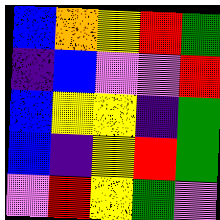[["blue", "orange", "yellow", "red", "green"], ["indigo", "blue", "violet", "violet", "red"], ["blue", "yellow", "yellow", "indigo", "green"], ["blue", "indigo", "yellow", "red", "green"], ["violet", "red", "yellow", "green", "violet"]]